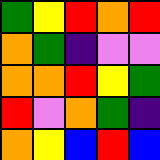[["green", "yellow", "red", "orange", "red"], ["orange", "green", "indigo", "violet", "violet"], ["orange", "orange", "red", "yellow", "green"], ["red", "violet", "orange", "green", "indigo"], ["orange", "yellow", "blue", "red", "blue"]]